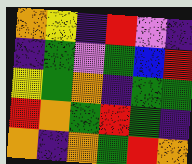[["orange", "yellow", "indigo", "red", "violet", "indigo"], ["indigo", "green", "violet", "green", "blue", "red"], ["yellow", "green", "orange", "indigo", "green", "green"], ["red", "orange", "green", "red", "green", "indigo"], ["orange", "indigo", "orange", "green", "red", "orange"]]